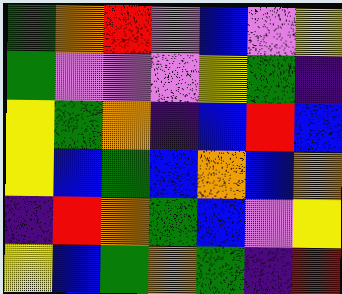[["green", "orange", "red", "violet", "blue", "violet", "yellow"], ["green", "violet", "violet", "violet", "yellow", "green", "indigo"], ["yellow", "green", "orange", "indigo", "blue", "red", "blue"], ["yellow", "blue", "green", "blue", "orange", "blue", "orange"], ["indigo", "red", "orange", "green", "blue", "violet", "yellow"], ["yellow", "blue", "green", "orange", "green", "indigo", "red"]]